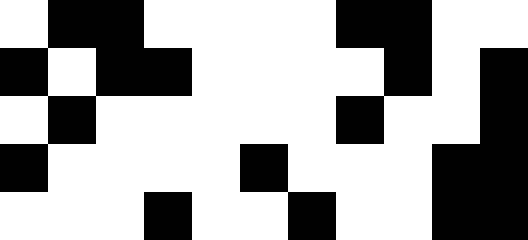[["white", "black", "black", "white", "white", "white", "white", "black", "black", "white", "white"], ["black", "white", "black", "black", "white", "white", "white", "white", "black", "white", "black"], ["white", "black", "white", "white", "white", "white", "white", "black", "white", "white", "black"], ["black", "white", "white", "white", "white", "black", "white", "white", "white", "black", "black"], ["white", "white", "white", "black", "white", "white", "black", "white", "white", "black", "black"]]